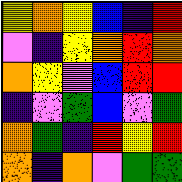[["yellow", "orange", "yellow", "blue", "indigo", "red"], ["violet", "indigo", "yellow", "orange", "red", "orange"], ["orange", "yellow", "violet", "blue", "red", "red"], ["indigo", "violet", "green", "blue", "violet", "green"], ["orange", "green", "indigo", "red", "yellow", "red"], ["orange", "indigo", "orange", "violet", "green", "green"]]